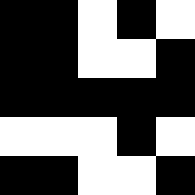[["black", "black", "white", "black", "white"], ["black", "black", "white", "white", "black"], ["black", "black", "black", "black", "black"], ["white", "white", "white", "black", "white"], ["black", "black", "white", "white", "black"]]